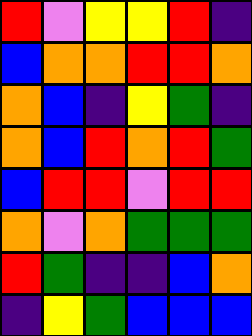[["red", "violet", "yellow", "yellow", "red", "indigo"], ["blue", "orange", "orange", "red", "red", "orange"], ["orange", "blue", "indigo", "yellow", "green", "indigo"], ["orange", "blue", "red", "orange", "red", "green"], ["blue", "red", "red", "violet", "red", "red"], ["orange", "violet", "orange", "green", "green", "green"], ["red", "green", "indigo", "indigo", "blue", "orange"], ["indigo", "yellow", "green", "blue", "blue", "blue"]]